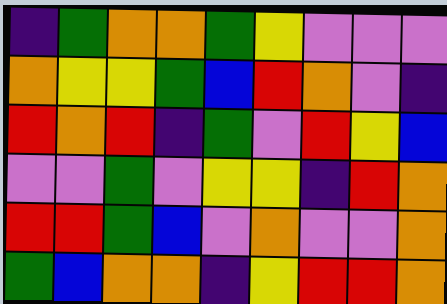[["indigo", "green", "orange", "orange", "green", "yellow", "violet", "violet", "violet"], ["orange", "yellow", "yellow", "green", "blue", "red", "orange", "violet", "indigo"], ["red", "orange", "red", "indigo", "green", "violet", "red", "yellow", "blue"], ["violet", "violet", "green", "violet", "yellow", "yellow", "indigo", "red", "orange"], ["red", "red", "green", "blue", "violet", "orange", "violet", "violet", "orange"], ["green", "blue", "orange", "orange", "indigo", "yellow", "red", "red", "orange"]]